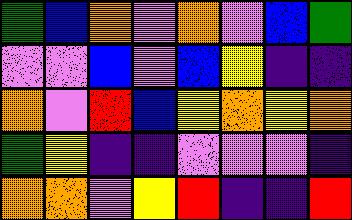[["green", "blue", "orange", "violet", "orange", "violet", "blue", "green"], ["violet", "violet", "blue", "violet", "blue", "yellow", "indigo", "indigo"], ["orange", "violet", "red", "blue", "yellow", "orange", "yellow", "orange"], ["green", "yellow", "indigo", "indigo", "violet", "violet", "violet", "indigo"], ["orange", "orange", "violet", "yellow", "red", "indigo", "indigo", "red"]]